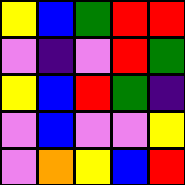[["yellow", "blue", "green", "red", "red"], ["violet", "indigo", "violet", "red", "green"], ["yellow", "blue", "red", "green", "indigo"], ["violet", "blue", "violet", "violet", "yellow"], ["violet", "orange", "yellow", "blue", "red"]]